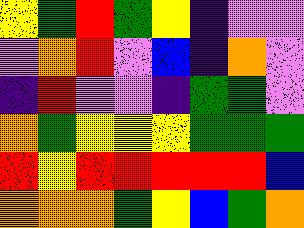[["yellow", "green", "red", "green", "yellow", "indigo", "violet", "violet"], ["violet", "orange", "red", "violet", "blue", "indigo", "orange", "violet"], ["indigo", "red", "violet", "violet", "indigo", "green", "green", "violet"], ["orange", "green", "yellow", "yellow", "yellow", "green", "green", "green"], ["red", "yellow", "red", "red", "red", "red", "red", "blue"], ["orange", "orange", "orange", "green", "yellow", "blue", "green", "orange"]]